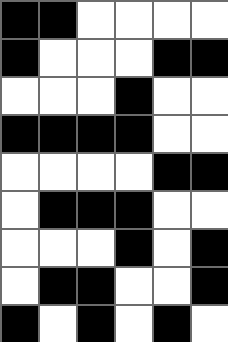[["black", "black", "white", "white", "white", "white"], ["black", "white", "white", "white", "black", "black"], ["white", "white", "white", "black", "white", "white"], ["black", "black", "black", "black", "white", "white"], ["white", "white", "white", "white", "black", "black"], ["white", "black", "black", "black", "white", "white"], ["white", "white", "white", "black", "white", "black"], ["white", "black", "black", "white", "white", "black"], ["black", "white", "black", "white", "black", "white"]]